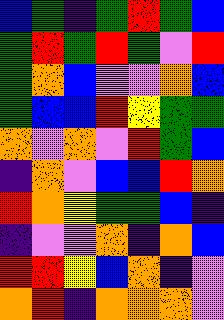[["blue", "green", "indigo", "green", "red", "green", "blue"], ["green", "red", "green", "red", "green", "violet", "red"], ["green", "orange", "blue", "violet", "violet", "orange", "blue"], ["green", "blue", "blue", "red", "yellow", "green", "green"], ["orange", "violet", "orange", "violet", "red", "green", "blue"], ["indigo", "orange", "violet", "blue", "blue", "red", "orange"], ["red", "orange", "yellow", "green", "green", "blue", "indigo"], ["indigo", "violet", "violet", "orange", "indigo", "orange", "blue"], ["red", "red", "yellow", "blue", "orange", "indigo", "violet"], ["orange", "red", "indigo", "orange", "orange", "orange", "violet"]]